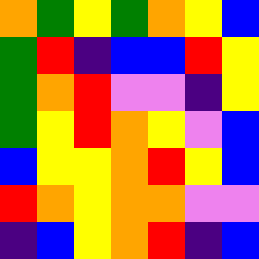[["orange", "green", "yellow", "green", "orange", "yellow", "blue"], ["green", "red", "indigo", "blue", "blue", "red", "yellow"], ["green", "orange", "red", "violet", "violet", "indigo", "yellow"], ["green", "yellow", "red", "orange", "yellow", "violet", "blue"], ["blue", "yellow", "yellow", "orange", "red", "yellow", "blue"], ["red", "orange", "yellow", "orange", "orange", "violet", "violet"], ["indigo", "blue", "yellow", "orange", "red", "indigo", "blue"]]